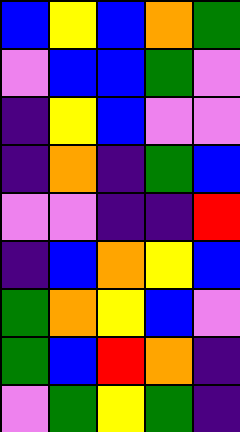[["blue", "yellow", "blue", "orange", "green"], ["violet", "blue", "blue", "green", "violet"], ["indigo", "yellow", "blue", "violet", "violet"], ["indigo", "orange", "indigo", "green", "blue"], ["violet", "violet", "indigo", "indigo", "red"], ["indigo", "blue", "orange", "yellow", "blue"], ["green", "orange", "yellow", "blue", "violet"], ["green", "blue", "red", "orange", "indigo"], ["violet", "green", "yellow", "green", "indigo"]]